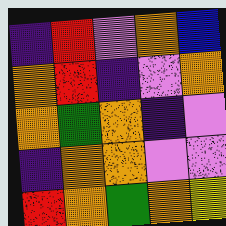[["indigo", "red", "violet", "orange", "blue"], ["orange", "red", "indigo", "violet", "orange"], ["orange", "green", "orange", "indigo", "violet"], ["indigo", "orange", "orange", "violet", "violet"], ["red", "orange", "green", "orange", "yellow"]]